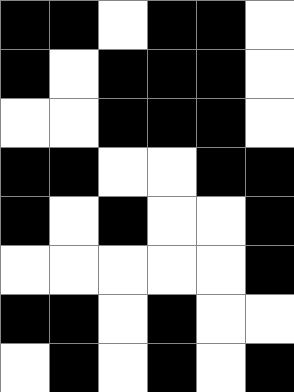[["black", "black", "white", "black", "black", "white"], ["black", "white", "black", "black", "black", "white"], ["white", "white", "black", "black", "black", "white"], ["black", "black", "white", "white", "black", "black"], ["black", "white", "black", "white", "white", "black"], ["white", "white", "white", "white", "white", "black"], ["black", "black", "white", "black", "white", "white"], ["white", "black", "white", "black", "white", "black"]]